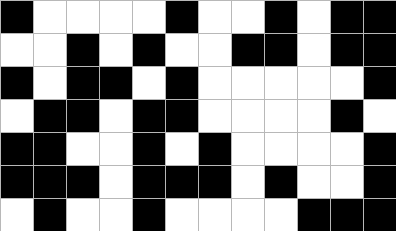[["black", "white", "white", "white", "white", "black", "white", "white", "black", "white", "black", "black"], ["white", "white", "black", "white", "black", "white", "white", "black", "black", "white", "black", "black"], ["black", "white", "black", "black", "white", "black", "white", "white", "white", "white", "white", "black"], ["white", "black", "black", "white", "black", "black", "white", "white", "white", "white", "black", "white"], ["black", "black", "white", "white", "black", "white", "black", "white", "white", "white", "white", "black"], ["black", "black", "black", "white", "black", "black", "black", "white", "black", "white", "white", "black"], ["white", "black", "white", "white", "black", "white", "white", "white", "white", "black", "black", "black"]]